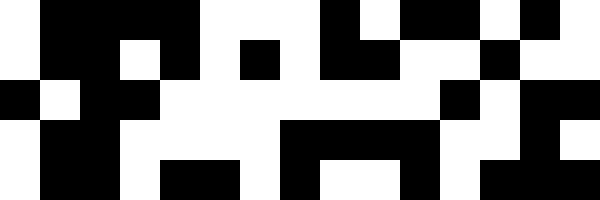[["white", "black", "black", "black", "black", "white", "white", "white", "black", "white", "black", "black", "white", "black", "white"], ["white", "black", "black", "white", "black", "white", "black", "white", "black", "black", "white", "white", "black", "white", "white"], ["black", "white", "black", "black", "white", "white", "white", "white", "white", "white", "white", "black", "white", "black", "black"], ["white", "black", "black", "white", "white", "white", "white", "black", "black", "black", "black", "white", "white", "black", "white"], ["white", "black", "black", "white", "black", "black", "white", "black", "white", "white", "black", "white", "black", "black", "black"]]